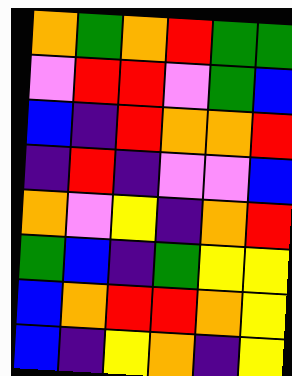[["orange", "green", "orange", "red", "green", "green"], ["violet", "red", "red", "violet", "green", "blue"], ["blue", "indigo", "red", "orange", "orange", "red"], ["indigo", "red", "indigo", "violet", "violet", "blue"], ["orange", "violet", "yellow", "indigo", "orange", "red"], ["green", "blue", "indigo", "green", "yellow", "yellow"], ["blue", "orange", "red", "red", "orange", "yellow"], ["blue", "indigo", "yellow", "orange", "indigo", "yellow"]]